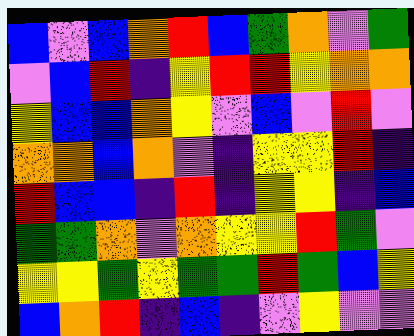[["blue", "violet", "blue", "orange", "red", "blue", "green", "orange", "violet", "green"], ["violet", "blue", "red", "indigo", "yellow", "red", "red", "yellow", "orange", "orange"], ["yellow", "blue", "blue", "orange", "yellow", "violet", "blue", "violet", "red", "violet"], ["orange", "orange", "blue", "orange", "violet", "indigo", "yellow", "yellow", "red", "indigo"], ["red", "blue", "blue", "indigo", "red", "indigo", "yellow", "yellow", "indigo", "blue"], ["green", "green", "orange", "violet", "orange", "yellow", "yellow", "red", "green", "violet"], ["yellow", "yellow", "green", "yellow", "green", "green", "red", "green", "blue", "yellow"], ["blue", "orange", "red", "indigo", "blue", "indigo", "violet", "yellow", "violet", "violet"]]